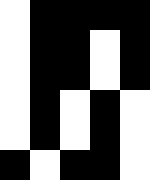[["white", "black", "black", "black", "black"], ["white", "black", "black", "white", "black"], ["white", "black", "black", "white", "black"], ["white", "black", "white", "black", "white"], ["white", "black", "white", "black", "white"], ["black", "white", "black", "black", "white"]]